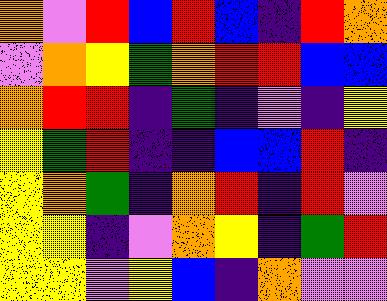[["orange", "violet", "red", "blue", "red", "blue", "indigo", "red", "orange"], ["violet", "orange", "yellow", "green", "orange", "red", "red", "blue", "blue"], ["orange", "red", "red", "indigo", "green", "indigo", "violet", "indigo", "yellow"], ["yellow", "green", "red", "indigo", "indigo", "blue", "blue", "red", "indigo"], ["yellow", "orange", "green", "indigo", "orange", "red", "indigo", "red", "violet"], ["yellow", "yellow", "indigo", "violet", "orange", "yellow", "indigo", "green", "red"], ["yellow", "yellow", "violet", "yellow", "blue", "indigo", "orange", "violet", "violet"]]